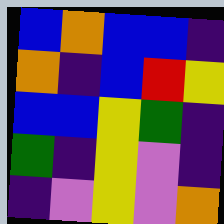[["blue", "orange", "blue", "blue", "indigo"], ["orange", "indigo", "blue", "red", "yellow"], ["blue", "blue", "yellow", "green", "indigo"], ["green", "indigo", "yellow", "violet", "indigo"], ["indigo", "violet", "yellow", "violet", "orange"]]